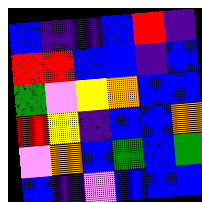[["blue", "indigo", "indigo", "blue", "red", "indigo"], ["red", "red", "blue", "blue", "indigo", "blue"], ["green", "violet", "yellow", "orange", "blue", "blue"], ["red", "yellow", "indigo", "blue", "blue", "orange"], ["violet", "orange", "blue", "green", "blue", "green"], ["blue", "indigo", "violet", "blue", "blue", "blue"]]